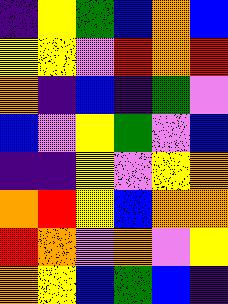[["indigo", "yellow", "green", "blue", "orange", "blue"], ["yellow", "yellow", "violet", "red", "orange", "red"], ["orange", "indigo", "blue", "indigo", "green", "violet"], ["blue", "violet", "yellow", "green", "violet", "blue"], ["indigo", "indigo", "yellow", "violet", "yellow", "orange"], ["orange", "red", "yellow", "blue", "orange", "orange"], ["red", "orange", "violet", "orange", "violet", "yellow"], ["orange", "yellow", "blue", "green", "blue", "indigo"]]